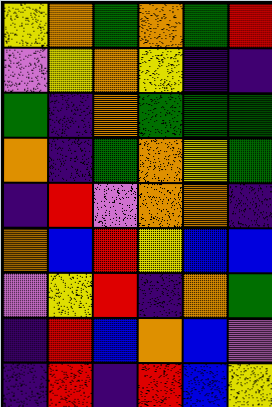[["yellow", "orange", "green", "orange", "green", "red"], ["violet", "yellow", "orange", "yellow", "indigo", "indigo"], ["green", "indigo", "orange", "green", "green", "green"], ["orange", "indigo", "green", "orange", "yellow", "green"], ["indigo", "red", "violet", "orange", "orange", "indigo"], ["orange", "blue", "red", "yellow", "blue", "blue"], ["violet", "yellow", "red", "indigo", "orange", "green"], ["indigo", "red", "blue", "orange", "blue", "violet"], ["indigo", "red", "indigo", "red", "blue", "yellow"]]